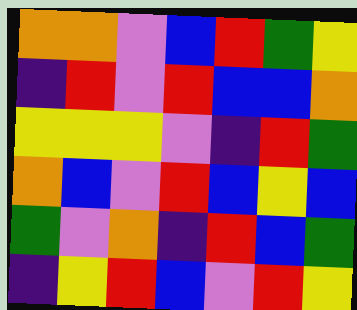[["orange", "orange", "violet", "blue", "red", "green", "yellow"], ["indigo", "red", "violet", "red", "blue", "blue", "orange"], ["yellow", "yellow", "yellow", "violet", "indigo", "red", "green"], ["orange", "blue", "violet", "red", "blue", "yellow", "blue"], ["green", "violet", "orange", "indigo", "red", "blue", "green"], ["indigo", "yellow", "red", "blue", "violet", "red", "yellow"]]